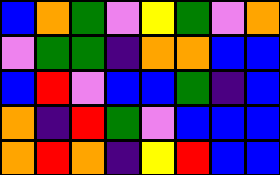[["blue", "orange", "green", "violet", "yellow", "green", "violet", "orange"], ["violet", "green", "green", "indigo", "orange", "orange", "blue", "blue"], ["blue", "red", "violet", "blue", "blue", "green", "indigo", "blue"], ["orange", "indigo", "red", "green", "violet", "blue", "blue", "blue"], ["orange", "red", "orange", "indigo", "yellow", "red", "blue", "blue"]]